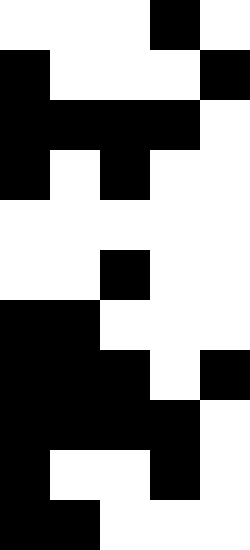[["white", "white", "white", "black", "white"], ["black", "white", "white", "white", "black"], ["black", "black", "black", "black", "white"], ["black", "white", "black", "white", "white"], ["white", "white", "white", "white", "white"], ["white", "white", "black", "white", "white"], ["black", "black", "white", "white", "white"], ["black", "black", "black", "white", "black"], ["black", "black", "black", "black", "white"], ["black", "white", "white", "black", "white"], ["black", "black", "white", "white", "white"]]